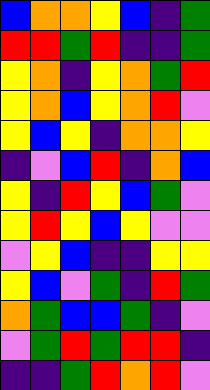[["blue", "orange", "orange", "yellow", "blue", "indigo", "green"], ["red", "red", "green", "red", "indigo", "indigo", "green"], ["yellow", "orange", "indigo", "yellow", "orange", "green", "red"], ["yellow", "orange", "blue", "yellow", "orange", "red", "violet"], ["yellow", "blue", "yellow", "indigo", "orange", "orange", "yellow"], ["indigo", "violet", "blue", "red", "indigo", "orange", "blue"], ["yellow", "indigo", "red", "yellow", "blue", "green", "violet"], ["yellow", "red", "yellow", "blue", "yellow", "violet", "violet"], ["violet", "yellow", "blue", "indigo", "indigo", "yellow", "yellow"], ["yellow", "blue", "violet", "green", "indigo", "red", "green"], ["orange", "green", "blue", "blue", "green", "indigo", "violet"], ["violet", "green", "red", "green", "red", "red", "indigo"], ["indigo", "indigo", "green", "red", "orange", "red", "violet"]]